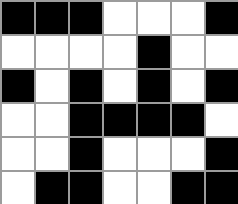[["black", "black", "black", "white", "white", "white", "black"], ["white", "white", "white", "white", "black", "white", "white"], ["black", "white", "black", "white", "black", "white", "black"], ["white", "white", "black", "black", "black", "black", "white"], ["white", "white", "black", "white", "white", "white", "black"], ["white", "black", "black", "white", "white", "black", "black"]]